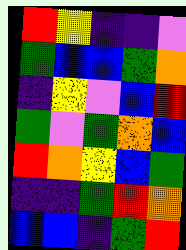[["red", "yellow", "indigo", "indigo", "violet"], ["green", "blue", "blue", "green", "orange"], ["indigo", "yellow", "violet", "blue", "red"], ["green", "violet", "green", "orange", "blue"], ["red", "orange", "yellow", "blue", "green"], ["indigo", "indigo", "green", "red", "orange"], ["blue", "blue", "indigo", "green", "red"]]